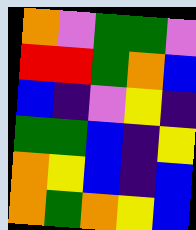[["orange", "violet", "green", "green", "violet"], ["red", "red", "green", "orange", "blue"], ["blue", "indigo", "violet", "yellow", "indigo"], ["green", "green", "blue", "indigo", "yellow"], ["orange", "yellow", "blue", "indigo", "blue"], ["orange", "green", "orange", "yellow", "blue"]]